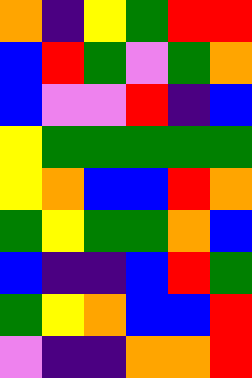[["orange", "indigo", "yellow", "green", "red", "red"], ["blue", "red", "green", "violet", "green", "orange"], ["blue", "violet", "violet", "red", "indigo", "blue"], ["yellow", "green", "green", "green", "green", "green"], ["yellow", "orange", "blue", "blue", "red", "orange"], ["green", "yellow", "green", "green", "orange", "blue"], ["blue", "indigo", "indigo", "blue", "red", "green"], ["green", "yellow", "orange", "blue", "blue", "red"], ["violet", "indigo", "indigo", "orange", "orange", "red"]]